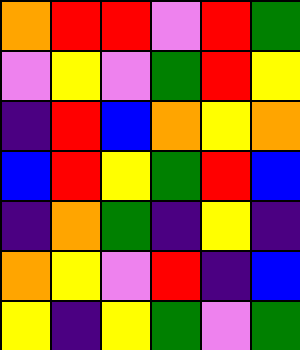[["orange", "red", "red", "violet", "red", "green"], ["violet", "yellow", "violet", "green", "red", "yellow"], ["indigo", "red", "blue", "orange", "yellow", "orange"], ["blue", "red", "yellow", "green", "red", "blue"], ["indigo", "orange", "green", "indigo", "yellow", "indigo"], ["orange", "yellow", "violet", "red", "indigo", "blue"], ["yellow", "indigo", "yellow", "green", "violet", "green"]]